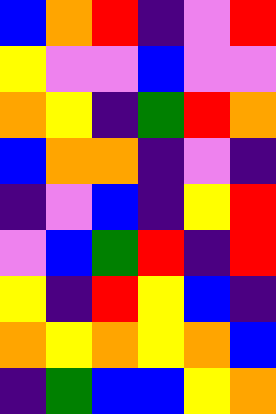[["blue", "orange", "red", "indigo", "violet", "red"], ["yellow", "violet", "violet", "blue", "violet", "violet"], ["orange", "yellow", "indigo", "green", "red", "orange"], ["blue", "orange", "orange", "indigo", "violet", "indigo"], ["indigo", "violet", "blue", "indigo", "yellow", "red"], ["violet", "blue", "green", "red", "indigo", "red"], ["yellow", "indigo", "red", "yellow", "blue", "indigo"], ["orange", "yellow", "orange", "yellow", "orange", "blue"], ["indigo", "green", "blue", "blue", "yellow", "orange"]]